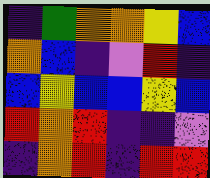[["indigo", "green", "orange", "orange", "yellow", "blue"], ["orange", "blue", "indigo", "violet", "red", "indigo"], ["blue", "yellow", "blue", "blue", "yellow", "blue"], ["red", "orange", "red", "indigo", "indigo", "violet"], ["indigo", "orange", "red", "indigo", "red", "red"]]